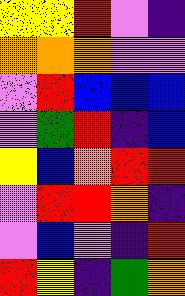[["yellow", "yellow", "red", "violet", "indigo"], ["orange", "orange", "orange", "violet", "violet"], ["violet", "red", "blue", "blue", "blue"], ["violet", "green", "red", "indigo", "blue"], ["yellow", "blue", "orange", "red", "red"], ["violet", "red", "red", "orange", "indigo"], ["violet", "blue", "violet", "indigo", "red"], ["red", "yellow", "indigo", "green", "orange"]]